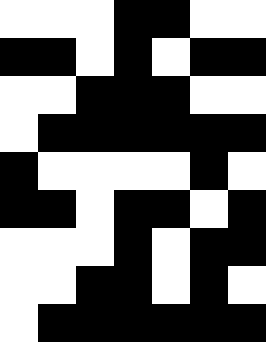[["white", "white", "white", "black", "black", "white", "white"], ["black", "black", "white", "black", "white", "black", "black"], ["white", "white", "black", "black", "black", "white", "white"], ["white", "black", "black", "black", "black", "black", "black"], ["black", "white", "white", "white", "white", "black", "white"], ["black", "black", "white", "black", "black", "white", "black"], ["white", "white", "white", "black", "white", "black", "black"], ["white", "white", "black", "black", "white", "black", "white"], ["white", "black", "black", "black", "black", "black", "black"]]